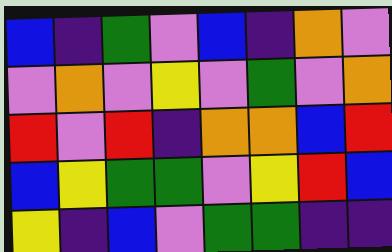[["blue", "indigo", "green", "violet", "blue", "indigo", "orange", "violet"], ["violet", "orange", "violet", "yellow", "violet", "green", "violet", "orange"], ["red", "violet", "red", "indigo", "orange", "orange", "blue", "red"], ["blue", "yellow", "green", "green", "violet", "yellow", "red", "blue"], ["yellow", "indigo", "blue", "violet", "green", "green", "indigo", "indigo"]]